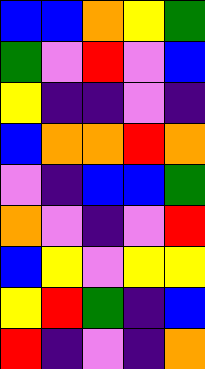[["blue", "blue", "orange", "yellow", "green"], ["green", "violet", "red", "violet", "blue"], ["yellow", "indigo", "indigo", "violet", "indigo"], ["blue", "orange", "orange", "red", "orange"], ["violet", "indigo", "blue", "blue", "green"], ["orange", "violet", "indigo", "violet", "red"], ["blue", "yellow", "violet", "yellow", "yellow"], ["yellow", "red", "green", "indigo", "blue"], ["red", "indigo", "violet", "indigo", "orange"]]